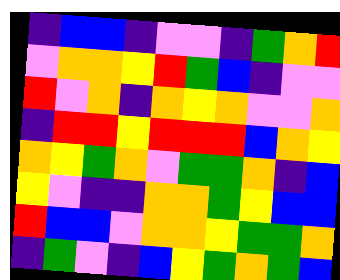[["indigo", "blue", "blue", "indigo", "violet", "violet", "indigo", "green", "orange", "red"], ["violet", "orange", "orange", "yellow", "red", "green", "blue", "indigo", "violet", "violet"], ["red", "violet", "orange", "indigo", "orange", "yellow", "orange", "violet", "violet", "orange"], ["indigo", "red", "red", "yellow", "red", "red", "red", "blue", "orange", "yellow"], ["orange", "yellow", "green", "orange", "violet", "green", "green", "orange", "indigo", "blue"], ["yellow", "violet", "indigo", "indigo", "orange", "orange", "green", "yellow", "blue", "blue"], ["red", "blue", "blue", "violet", "orange", "orange", "yellow", "green", "green", "orange"], ["indigo", "green", "violet", "indigo", "blue", "yellow", "green", "orange", "green", "blue"]]